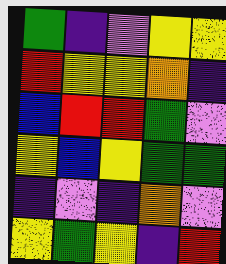[["green", "indigo", "violet", "yellow", "yellow"], ["red", "yellow", "yellow", "orange", "indigo"], ["blue", "red", "red", "green", "violet"], ["yellow", "blue", "yellow", "green", "green"], ["indigo", "violet", "indigo", "orange", "violet"], ["yellow", "green", "yellow", "indigo", "red"]]